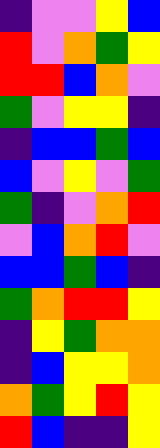[["indigo", "violet", "violet", "yellow", "blue"], ["red", "violet", "orange", "green", "yellow"], ["red", "red", "blue", "orange", "violet"], ["green", "violet", "yellow", "yellow", "indigo"], ["indigo", "blue", "blue", "green", "blue"], ["blue", "violet", "yellow", "violet", "green"], ["green", "indigo", "violet", "orange", "red"], ["violet", "blue", "orange", "red", "violet"], ["blue", "blue", "green", "blue", "indigo"], ["green", "orange", "red", "red", "yellow"], ["indigo", "yellow", "green", "orange", "orange"], ["indigo", "blue", "yellow", "yellow", "orange"], ["orange", "green", "yellow", "red", "yellow"], ["red", "blue", "indigo", "indigo", "yellow"]]